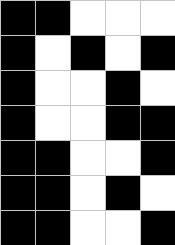[["black", "black", "white", "white", "white"], ["black", "white", "black", "white", "black"], ["black", "white", "white", "black", "white"], ["black", "white", "white", "black", "black"], ["black", "black", "white", "white", "black"], ["black", "black", "white", "black", "white"], ["black", "black", "white", "white", "black"]]